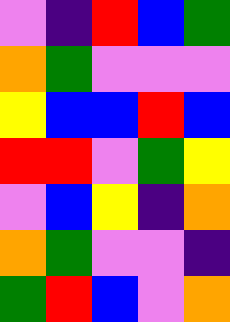[["violet", "indigo", "red", "blue", "green"], ["orange", "green", "violet", "violet", "violet"], ["yellow", "blue", "blue", "red", "blue"], ["red", "red", "violet", "green", "yellow"], ["violet", "blue", "yellow", "indigo", "orange"], ["orange", "green", "violet", "violet", "indigo"], ["green", "red", "blue", "violet", "orange"]]